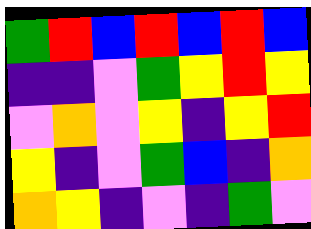[["green", "red", "blue", "red", "blue", "red", "blue"], ["indigo", "indigo", "violet", "green", "yellow", "red", "yellow"], ["violet", "orange", "violet", "yellow", "indigo", "yellow", "red"], ["yellow", "indigo", "violet", "green", "blue", "indigo", "orange"], ["orange", "yellow", "indigo", "violet", "indigo", "green", "violet"]]